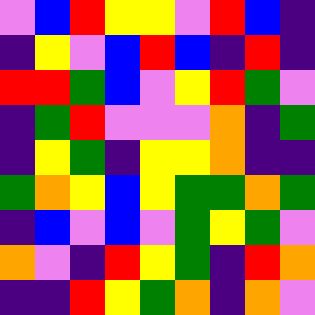[["violet", "blue", "red", "yellow", "yellow", "violet", "red", "blue", "indigo"], ["indigo", "yellow", "violet", "blue", "red", "blue", "indigo", "red", "indigo"], ["red", "red", "green", "blue", "violet", "yellow", "red", "green", "violet"], ["indigo", "green", "red", "violet", "violet", "violet", "orange", "indigo", "green"], ["indigo", "yellow", "green", "indigo", "yellow", "yellow", "orange", "indigo", "indigo"], ["green", "orange", "yellow", "blue", "yellow", "green", "green", "orange", "green"], ["indigo", "blue", "violet", "blue", "violet", "green", "yellow", "green", "violet"], ["orange", "violet", "indigo", "red", "yellow", "green", "indigo", "red", "orange"], ["indigo", "indigo", "red", "yellow", "green", "orange", "indigo", "orange", "violet"]]